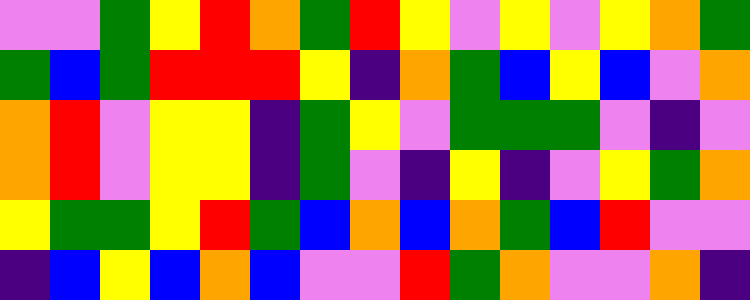[["violet", "violet", "green", "yellow", "red", "orange", "green", "red", "yellow", "violet", "yellow", "violet", "yellow", "orange", "green"], ["green", "blue", "green", "red", "red", "red", "yellow", "indigo", "orange", "green", "blue", "yellow", "blue", "violet", "orange"], ["orange", "red", "violet", "yellow", "yellow", "indigo", "green", "yellow", "violet", "green", "green", "green", "violet", "indigo", "violet"], ["orange", "red", "violet", "yellow", "yellow", "indigo", "green", "violet", "indigo", "yellow", "indigo", "violet", "yellow", "green", "orange"], ["yellow", "green", "green", "yellow", "red", "green", "blue", "orange", "blue", "orange", "green", "blue", "red", "violet", "violet"], ["indigo", "blue", "yellow", "blue", "orange", "blue", "violet", "violet", "red", "green", "orange", "violet", "violet", "orange", "indigo"]]